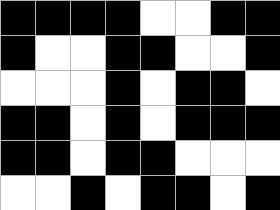[["black", "black", "black", "black", "white", "white", "black", "black"], ["black", "white", "white", "black", "black", "white", "white", "black"], ["white", "white", "white", "black", "white", "black", "black", "white"], ["black", "black", "white", "black", "white", "black", "black", "black"], ["black", "black", "white", "black", "black", "white", "white", "white"], ["white", "white", "black", "white", "black", "black", "white", "black"]]